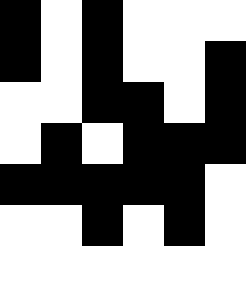[["black", "white", "black", "white", "white", "white"], ["black", "white", "black", "white", "white", "black"], ["white", "white", "black", "black", "white", "black"], ["white", "black", "white", "black", "black", "black"], ["black", "black", "black", "black", "black", "white"], ["white", "white", "black", "white", "black", "white"], ["white", "white", "white", "white", "white", "white"]]